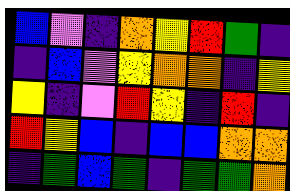[["blue", "violet", "indigo", "orange", "yellow", "red", "green", "indigo"], ["indigo", "blue", "violet", "yellow", "orange", "orange", "indigo", "yellow"], ["yellow", "indigo", "violet", "red", "yellow", "indigo", "red", "indigo"], ["red", "yellow", "blue", "indigo", "blue", "blue", "orange", "orange"], ["indigo", "green", "blue", "green", "indigo", "green", "green", "orange"]]